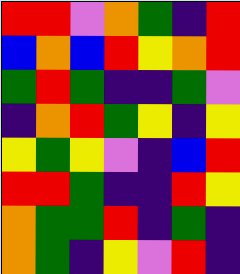[["red", "red", "violet", "orange", "green", "indigo", "red"], ["blue", "orange", "blue", "red", "yellow", "orange", "red"], ["green", "red", "green", "indigo", "indigo", "green", "violet"], ["indigo", "orange", "red", "green", "yellow", "indigo", "yellow"], ["yellow", "green", "yellow", "violet", "indigo", "blue", "red"], ["red", "red", "green", "indigo", "indigo", "red", "yellow"], ["orange", "green", "green", "red", "indigo", "green", "indigo"], ["orange", "green", "indigo", "yellow", "violet", "red", "indigo"]]